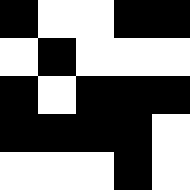[["black", "white", "white", "black", "black"], ["white", "black", "white", "white", "white"], ["black", "white", "black", "black", "black"], ["black", "black", "black", "black", "white"], ["white", "white", "white", "black", "white"]]